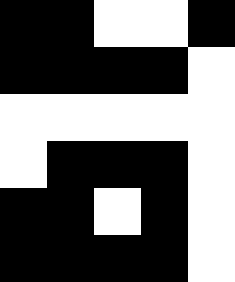[["black", "black", "white", "white", "black"], ["black", "black", "black", "black", "white"], ["white", "white", "white", "white", "white"], ["white", "black", "black", "black", "white"], ["black", "black", "white", "black", "white"], ["black", "black", "black", "black", "white"]]